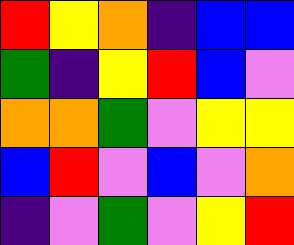[["red", "yellow", "orange", "indigo", "blue", "blue"], ["green", "indigo", "yellow", "red", "blue", "violet"], ["orange", "orange", "green", "violet", "yellow", "yellow"], ["blue", "red", "violet", "blue", "violet", "orange"], ["indigo", "violet", "green", "violet", "yellow", "red"]]